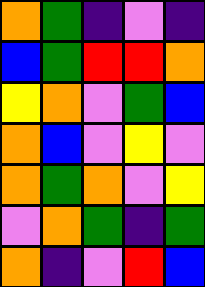[["orange", "green", "indigo", "violet", "indigo"], ["blue", "green", "red", "red", "orange"], ["yellow", "orange", "violet", "green", "blue"], ["orange", "blue", "violet", "yellow", "violet"], ["orange", "green", "orange", "violet", "yellow"], ["violet", "orange", "green", "indigo", "green"], ["orange", "indigo", "violet", "red", "blue"]]